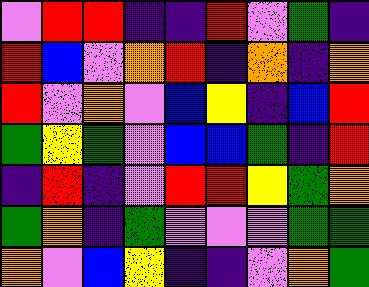[["violet", "red", "red", "indigo", "indigo", "red", "violet", "green", "indigo"], ["red", "blue", "violet", "orange", "red", "indigo", "orange", "indigo", "orange"], ["red", "violet", "orange", "violet", "blue", "yellow", "indigo", "blue", "red"], ["green", "yellow", "green", "violet", "blue", "blue", "green", "indigo", "red"], ["indigo", "red", "indigo", "violet", "red", "red", "yellow", "green", "orange"], ["green", "orange", "indigo", "green", "violet", "violet", "violet", "green", "green"], ["orange", "violet", "blue", "yellow", "indigo", "indigo", "violet", "orange", "green"]]